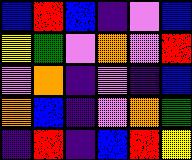[["blue", "red", "blue", "indigo", "violet", "blue"], ["yellow", "green", "violet", "orange", "violet", "red"], ["violet", "orange", "indigo", "violet", "indigo", "blue"], ["orange", "blue", "indigo", "violet", "orange", "green"], ["indigo", "red", "indigo", "blue", "red", "yellow"]]